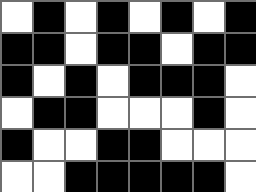[["white", "black", "white", "black", "white", "black", "white", "black"], ["black", "black", "white", "black", "black", "white", "black", "black"], ["black", "white", "black", "white", "black", "black", "black", "white"], ["white", "black", "black", "white", "white", "white", "black", "white"], ["black", "white", "white", "black", "black", "white", "white", "white"], ["white", "white", "black", "black", "black", "black", "black", "white"]]